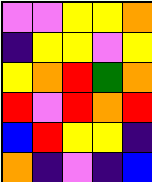[["violet", "violet", "yellow", "yellow", "orange"], ["indigo", "yellow", "yellow", "violet", "yellow"], ["yellow", "orange", "red", "green", "orange"], ["red", "violet", "red", "orange", "red"], ["blue", "red", "yellow", "yellow", "indigo"], ["orange", "indigo", "violet", "indigo", "blue"]]